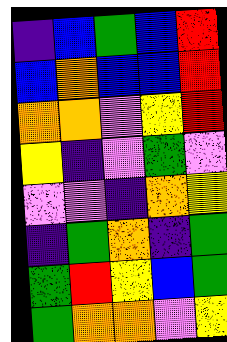[["indigo", "blue", "green", "blue", "red"], ["blue", "orange", "blue", "blue", "red"], ["orange", "orange", "violet", "yellow", "red"], ["yellow", "indigo", "violet", "green", "violet"], ["violet", "violet", "indigo", "orange", "yellow"], ["indigo", "green", "orange", "indigo", "green"], ["green", "red", "yellow", "blue", "green"], ["green", "orange", "orange", "violet", "yellow"]]